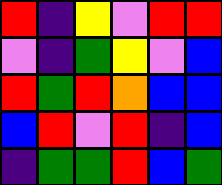[["red", "indigo", "yellow", "violet", "red", "red"], ["violet", "indigo", "green", "yellow", "violet", "blue"], ["red", "green", "red", "orange", "blue", "blue"], ["blue", "red", "violet", "red", "indigo", "blue"], ["indigo", "green", "green", "red", "blue", "green"]]